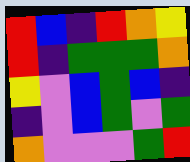[["red", "blue", "indigo", "red", "orange", "yellow"], ["red", "indigo", "green", "green", "green", "orange"], ["yellow", "violet", "blue", "green", "blue", "indigo"], ["indigo", "violet", "blue", "green", "violet", "green"], ["orange", "violet", "violet", "violet", "green", "red"]]